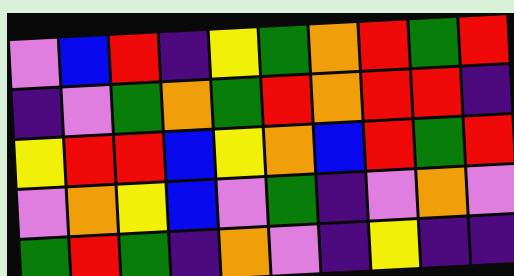[["violet", "blue", "red", "indigo", "yellow", "green", "orange", "red", "green", "red"], ["indigo", "violet", "green", "orange", "green", "red", "orange", "red", "red", "indigo"], ["yellow", "red", "red", "blue", "yellow", "orange", "blue", "red", "green", "red"], ["violet", "orange", "yellow", "blue", "violet", "green", "indigo", "violet", "orange", "violet"], ["green", "red", "green", "indigo", "orange", "violet", "indigo", "yellow", "indigo", "indigo"]]